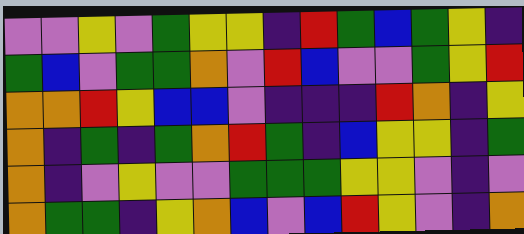[["violet", "violet", "yellow", "violet", "green", "yellow", "yellow", "indigo", "red", "green", "blue", "green", "yellow", "indigo"], ["green", "blue", "violet", "green", "green", "orange", "violet", "red", "blue", "violet", "violet", "green", "yellow", "red"], ["orange", "orange", "red", "yellow", "blue", "blue", "violet", "indigo", "indigo", "indigo", "red", "orange", "indigo", "yellow"], ["orange", "indigo", "green", "indigo", "green", "orange", "red", "green", "indigo", "blue", "yellow", "yellow", "indigo", "green"], ["orange", "indigo", "violet", "yellow", "violet", "violet", "green", "green", "green", "yellow", "yellow", "violet", "indigo", "violet"], ["orange", "green", "green", "indigo", "yellow", "orange", "blue", "violet", "blue", "red", "yellow", "violet", "indigo", "orange"]]